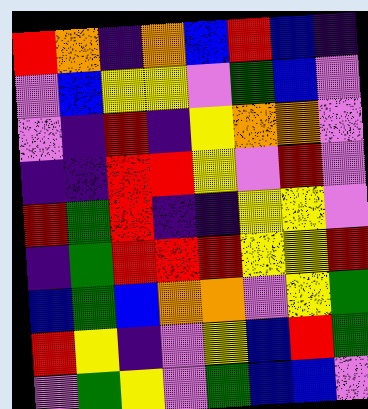[["red", "orange", "indigo", "orange", "blue", "red", "blue", "indigo"], ["violet", "blue", "yellow", "yellow", "violet", "green", "blue", "violet"], ["violet", "indigo", "red", "indigo", "yellow", "orange", "orange", "violet"], ["indigo", "indigo", "red", "red", "yellow", "violet", "red", "violet"], ["red", "green", "red", "indigo", "indigo", "yellow", "yellow", "violet"], ["indigo", "green", "red", "red", "red", "yellow", "yellow", "red"], ["blue", "green", "blue", "orange", "orange", "violet", "yellow", "green"], ["red", "yellow", "indigo", "violet", "yellow", "blue", "red", "green"], ["violet", "green", "yellow", "violet", "green", "blue", "blue", "violet"]]